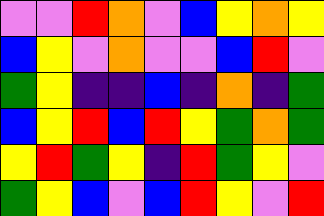[["violet", "violet", "red", "orange", "violet", "blue", "yellow", "orange", "yellow"], ["blue", "yellow", "violet", "orange", "violet", "violet", "blue", "red", "violet"], ["green", "yellow", "indigo", "indigo", "blue", "indigo", "orange", "indigo", "green"], ["blue", "yellow", "red", "blue", "red", "yellow", "green", "orange", "green"], ["yellow", "red", "green", "yellow", "indigo", "red", "green", "yellow", "violet"], ["green", "yellow", "blue", "violet", "blue", "red", "yellow", "violet", "red"]]